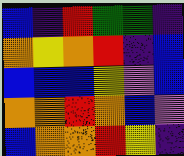[["blue", "indigo", "red", "green", "green", "indigo"], ["orange", "yellow", "orange", "red", "indigo", "blue"], ["blue", "blue", "blue", "yellow", "violet", "blue"], ["orange", "orange", "red", "orange", "blue", "violet"], ["blue", "orange", "orange", "red", "yellow", "indigo"]]